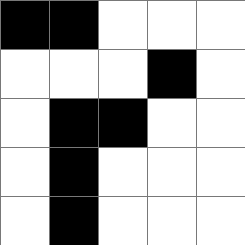[["black", "black", "white", "white", "white"], ["white", "white", "white", "black", "white"], ["white", "black", "black", "white", "white"], ["white", "black", "white", "white", "white"], ["white", "black", "white", "white", "white"]]